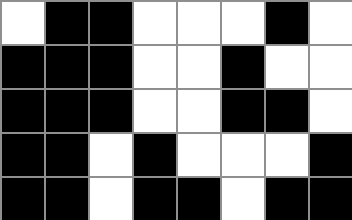[["white", "black", "black", "white", "white", "white", "black", "white"], ["black", "black", "black", "white", "white", "black", "white", "white"], ["black", "black", "black", "white", "white", "black", "black", "white"], ["black", "black", "white", "black", "white", "white", "white", "black"], ["black", "black", "white", "black", "black", "white", "black", "black"]]